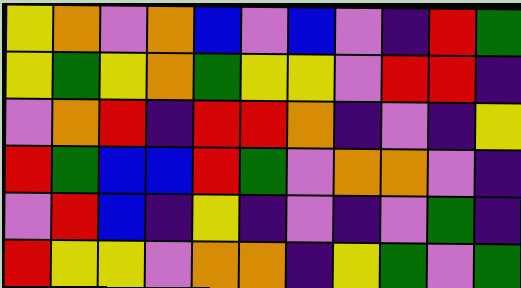[["yellow", "orange", "violet", "orange", "blue", "violet", "blue", "violet", "indigo", "red", "green"], ["yellow", "green", "yellow", "orange", "green", "yellow", "yellow", "violet", "red", "red", "indigo"], ["violet", "orange", "red", "indigo", "red", "red", "orange", "indigo", "violet", "indigo", "yellow"], ["red", "green", "blue", "blue", "red", "green", "violet", "orange", "orange", "violet", "indigo"], ["violet", "red", "blue", "indigo", "yellow", "indigo", "violet", "indigo", "violet", "green", "indigo"], ["red", "yellow", "yellow", "violet", "orange", "orange", "indigo", "yellow", "green", "violet", "green"]]